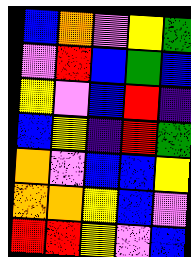[["blue", "orange", "violet", "yellow", "green"], ["violet", "red", "blue", "green", "blue"], ["yellow", "violet", "blue", "red", "indigo"], ["blue", "yellow", "indigo", "red", "green"], ["orange", "violet", "blue", "blue", "yellow"], ["orange", "orange", "yellow", "blue", "violet"], ["red", "red", "yellow", "violet", "blue"]]